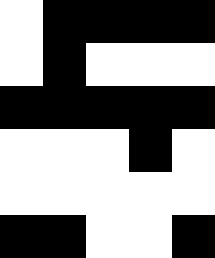[["white", "black", "black", "black", "black"], ["white", "black", "white", "white", "white"], ["black", "black", "black", "black", "black"], ["white", "white", "white", "black", "white"], ["white", "white", "white", "white", "white"], ["black", "black", "white", "white", "black"]]